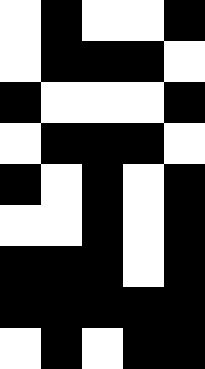[["white", "black", "white", "white", "black"], ["white", "black", "black", "black", "white"], ["black", "white", "white", "white", "black"], ["white", "black", "black", "black", "white"], ["black", "white", "black", "white", "black"], ["white", "white", "black", "white", "black"], ["black", "black", "black", "white", "black"], ["black", "black", "black", "black", "black"], ["white", "black", "white", "black", "black"]]